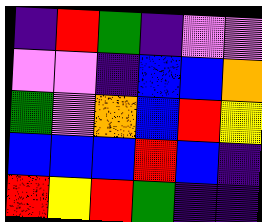[["indigo", "red", "green", "indigo", "violet", "violet"], ["violet", "violet", "indigo", "blue", "blue", "orange"], ["green", "violet", "orange", "blue", "red", "yellow"], ["blue", "blue", "blue", "red", "blue", "indigo"], ["red", "yellow", "red", "green", "indigo", "indigo"]]